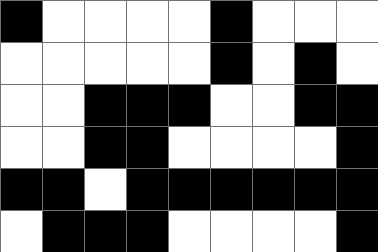[["black", "white", "white", "white", "white", "black", "white", "white", "white"], ["white", "white", "white", "white", "white", "black", "white", "black", "white"], ["white", "white", "black", "black", "black", "white", "white", "black", "black"], ["white", "white", "black", "black", "white", "white", "white", "white", "black"], ["black", "black", "white", "black", "black", "black", "black", "black", "black"], ["white", "black", "black", "black", "white", "white", "white", "white", "black"]]